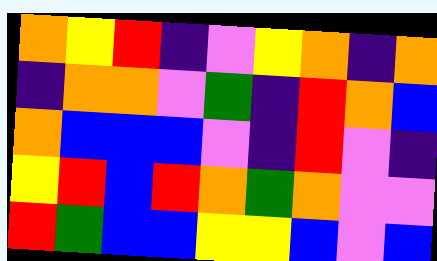[["orange", "yellow", "red", "indigo", "violet", "yellow", "orange", "indigo", "orange"], ["indigo", "orange", "orange", "violet", "green", "indigo", "red", "orange", "blue"], ["orange", "blue", "blue", "blue", "violet", "indigo", "red", "violet", "indigo"], ["yellow", "red", "blue", "red", "orange", "green", "orange", "violet", "violet"], ["red", "green", "blue", "blue", "yellow", "yellow", "blue", "violet", "blue"]]